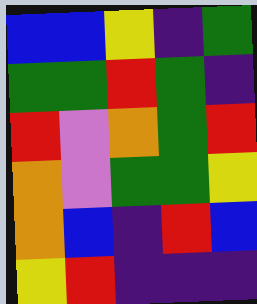[["blue", "blue", "yellow", "indigo", "green"], ["green", "green", "red", "green", "indigo"], ["red", "violet", "orange", "green", "red"], ["orange", "violet", "green", "green", "yellow"], ["orange", "blue", "indigo", "red", "blue"], ["yellow", "red", "indigo", "indigo", "indigo"]]